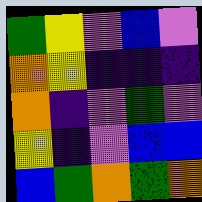[["green", "yellow", "violet", "blue", "violet"], ["orange", "yellow", "indigo", "indigo", "indigo"], ["orange", "indigo", "violet", "green", "violet"], ["yellow", "indigo", "violet", "blue", "blue"], ["blue", "green", "orange", "green", "orange"]]